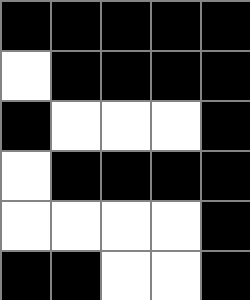[["black", "black", "black", "black", "black"], ["white", "black", "black", "black", "black"], ["black", "white", "white", "white", "black"], ["white", "black", "black", "black", "black"], ["white", "white", "white", "white", "black"], ["black", "black", "white", "white", "black"]]